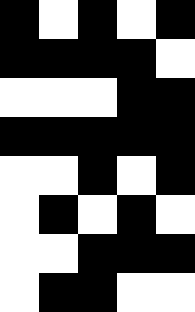[["black", "white", "black", "white", "black"], ["black", "black", "black", "black", "white"], ["white", "white", "white", "black", "black"], ["black", "black", "black", "black", "black"], ["white", "white", "black", "white", "black"], ["white", "black", "white", "black", "white"], ["white", "white", "black", "black", "black"], ["white", "black", "black", "white", "white"]]